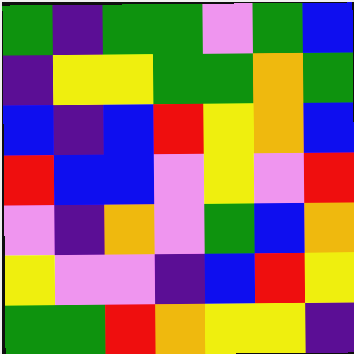[["green", "indigo", "green", "green", "violet", "green", "blue"], ["indigo", "yellow", "yellow", "green", "green", "orange", "green"], ["blue", "indigo", "blue", "red", "yellow", "orange", "blue"], ["red", "blue", "blue", "violet", "yellow", "violet", "red"], ["violet", "indigo", "orange", "violet", "green", "blue", "orange"], ["yellow", "violet", "violet", "indigo", "blue", "red", "yellow"], ["green", "green", "red", "orange", "yellow", "yellow", "indigo"]]